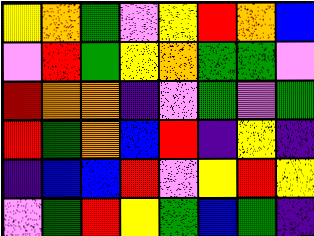[["yellow", "orange", "green", "violet", "yellow", "red", "orange", "blue"], ["violet", "red", "green", "yellow", "orange", "green", "green", "violet"], ["red", "orange", "orange", "indigo", "violet", "green", "violet", "green"], ["red", "green", "orange", "blue", "red", "indigo", "yellow", "indigo"], ["indigo", "blue", "blue", "red", "violet", "yellow", "red", "yellow"], ["violet", "green", "red", "yellow", "green", "blue", "green", "indigo"]]